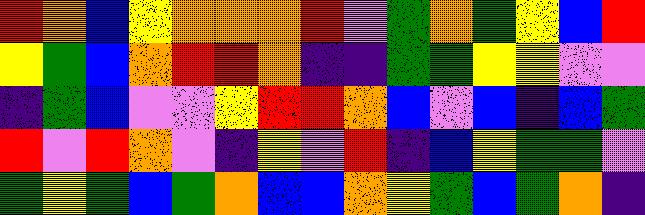[["red", "orange", "blue", "yellow", "orange", "orange", "orange", "red", "violet", "green", "orange", "green", "yellow", "blue", "red"], ["yellow", "green", "blue", "orange", "red", "red", "orange", "indigo", "indigo", "green", "green", "yellow", "yellow", "violet", "violet"], ["indigo", "green", "blue", "violet", "violet", "yellow", "red", "red", "orange", "blue", "violet", "blue", "indigo", "blue", "green"], ["red", "violet", "red", "orange", "violet", "indigo", "yellow", "violet", "red", "indigo", "blue", "yellow", "green", "green", "violet"], ["green", "yellow", "green", "blue", "green", "orange", "blue", "blue", "orange", "yellow", "green", "blue", "green", "orange", "indigo"]]